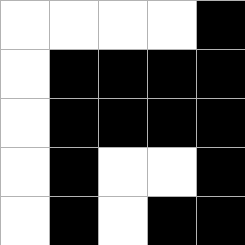[["white", "white", "white", "white", "black"], ["white", "black", "black", "black", "black"], ["white", "black", "black", "black", "black"], ["white", "black", "white", "white", "black"], ["white", "black", "white", "black", "black"]]